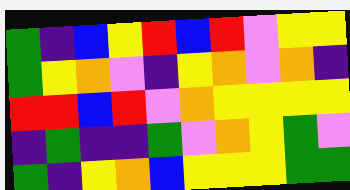[["green", "indigo", "blue", "yellow", "red", "blue", "red", "violet", "yellow", "yellow"], ["green", "yellow", "orange", "violet", "indigo", "yellow", "orange", "violet", "orange", "indigo"], ["red", "red", "blue", "red", "violet", "orange", "yellow", "yellow", "yellow", "yellow"], ["indigo", "green", "indigo", "indigo", "green", "violet", "orange", "yellow", "green", "violet"], ["green", "indigo", "yellow", "orange", "blue", "yellow", "yellow", "yellow", "green", "green"]]